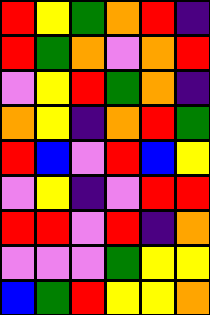[["red", "yellow", "green", "orange", "red", "indigo"], ["red", "green", "orange", "violet", "orange", "red"], ["violet", "yellow", "red", "green", "orange", "indigo"], ["orange", "yellow", "indigo", "orange", "red", "green"], ["red", "blue", "violet", "red", "blue", "yellow"], ["violet", "yellow", "indigo", "violet", "red", "red"], ["red", "red", "violet", "red", "indigo", "orange"], ["violet", "violet", "violet", "green", "yellow", "yellow"], ["blue", "green", "red", "yellow", "yellow", "orange"]]